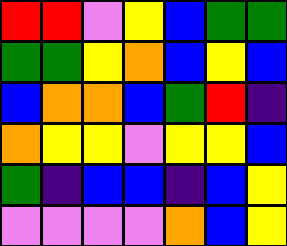[["red", "red", "violet", "yellow", "blue", "green", "green"], ["green", "green", "yellow", "orange", "blue", "yellow", "blue"], ["blue", "orange", "orange", "blue", "green", "red", "indigo"], ["orange", "yellow", "yellow", "violet", "yellow", "yellow", "blue"], ["green", "indigo", "blue", "blue", "indigo", "blue", "yellow"], ["violet", "violet", "violet", "violet", "orange", "blue", "yellow"]]